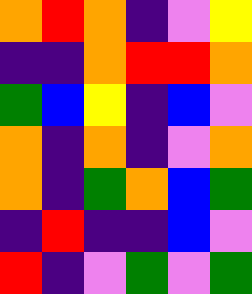[["orange", "red", "orange", "indigo", "violet", "yellow"], ["indigo", "indigo", "orange", "red", "red", "orange"], ["green", "blue", "yellow", "indigo", "blue", "violet"], ["orange", "indigo", "orange", "indigo", "violet", "orange"], ["orange", "indigo", "green", "orange", "blue", "green"], ["indigo", "red", "indigo", "indigo", "blue", "violet"], ["red", "indigo", "violet", "green", "violet", "green"]]